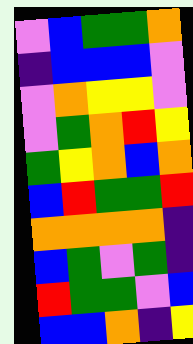[["violet", "blue", "green", "green", "orange"], ["indigo", "blue", "blue", "blue", "violet"], ["violet", "orange", "yellow", "yellow", "violet"], ["violet", "green", "orange", "red", "yellow"], ["green", "yellow", "orange", "blue", "orange"], ["blue", "red", "green", "green", "red"], ["orange", "orange", "orange", "orange", "indigo"], ["blue", "green", "violet", "green", "indigo"], ["red", "green", "green", "violet", "blue"], ["blue", "blue", "orange", "indigo", "yellow"]]